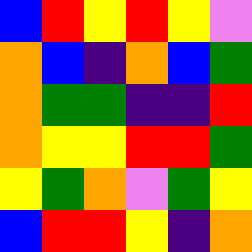[["blue", "red", "yellow", "red", "yellow", "violet"], ["orange", "blue", "indigo", "orange", "blue", "green"], ["orange", "green", "green", "indigo", "indigo", "red"], ["orange", "yellow", "yellow", "red", "red", "green"], ["yellow", "green", "orange", "violet", "green", "yellow"], ["blue", "red", "red", "yellow", "indigo", "orange"]]